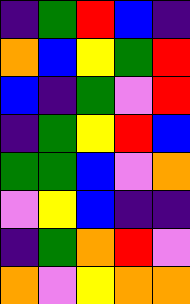[["indigo", "green", "red", "blue", "indigo"], ["orange", "blue", "yellow", "green", "red"], ["blue", "indigo", "green", "violet", "red"], ["indigo", "green", "yellow", "red", "blue"], ["green", "green", "blue", "violet", "orange"], ["violet", "yellow", "blue", "indigo", "indigo"], ["indigo", "green", "orange", "red", "violet"], ["orange", "violet", "yellow", "orange", "orange"]]